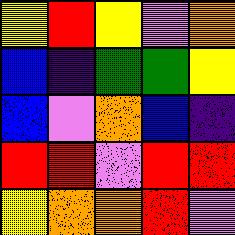[["yellow", "red", "yellow", "violet", "orange"], ["blue", "indigo", "green", "green", "yellow"], ["blue", "violet", "orange", "blue", "indigo"], ["red", "red", "violet", "red", "red"], ["yellow", "orange", "orange", "red", "violet"]]